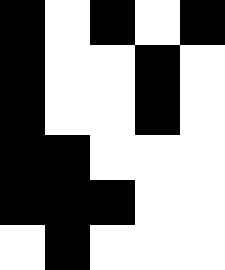[["black", "white", "black", "white", "black"], ["black", "white", "white", "black", "white"], ["black", "white", "white", "black", "white"], ["black", "black", "white", "white", "white"], ["black", "black", "black", "white", "white"], ["white", "black", "white", "white", "white"]]